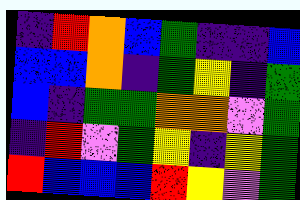[["indigo", "red", "orange", "blue", "green", "indigo", "indigo", "blue"], ["blue", "blue", "orange", "indigo", "green", "yellow", "indigo", "green"], ["blue", "indigo", "green", "green", "orange", "orange", "violet", "green"], ["indigo", "red", "violet", "green", "yellow", "indigo", "yellow", "green"], ["red", "blue", "blue", "blue", "red", "yellow", "violet", "green"]]